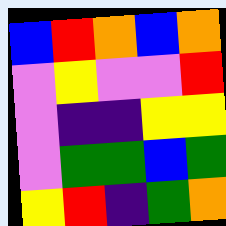[["blue", "red", "orange", "blue", "orange"], ["violet", "yellow", "violet", "violet", "red"], ["violet", "indigo", "indigo", "yellow", "yellow"], ["violet", "green", "green", "blue", "green"], ["yellow", "red", "indigo", "green", "orange"]]